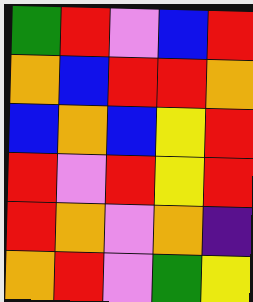[["green", "red", "violet", "blue", "red"], ["orange", "blue", "red", "red", "orange"], ["blue", "orange", "blue", "yellow", "red"], ["red", "violet", "red", "yellow", "red"], ["red", "orange", "violet", "orange", "indigo"], ["orange", "red", "violet", "green", "yellow"]]